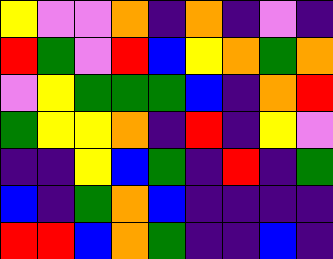[["yellow", "violet", "violet", "orange", "indigo", "orange", "indigo", "violet", "indigo"], ["red", "green", "violet", "red", "blue", "yellow", "orange", "green", "orange"], ["violet", "yellow", "green", "green", "green", "blue", "indigo", "orange", "red"], ["green", "yellow", "yellow", "orange", "indigo", "red", "indigo", "yellow", "violet"], ["indigo", "indigo", "yellow", "blue", "green", "indigo", "red", "indigo", "green"], ["blue", "indigo", "green", "orange", "blue", "indigo", "indigo", "indigo", "indigo"], ["red", "red", "blue", "orange", "green", "indigo", "indigo", "blue", "indigo"]]